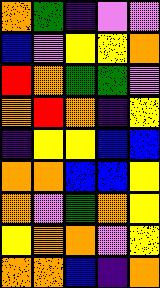[["orange", "green", "indigo", "violet", "violet"], ["blue", "violet", "yellow", "yellow", "orange"], ["red", "orange", "green", "green", "violet"], ["orange", "red", "orange", "indigo", "yellow"], ["indigo", "yellow", "yellow", "blue", "blue"], ["orange", "orange", "blue", "blue", "yellow"], ["orange", "violet", "green", "orange", "yellow"], ["yellow", "orange", "orange", "violet", "yellow"], ["orange", "orange", "blue", "indigo", "orange"]]